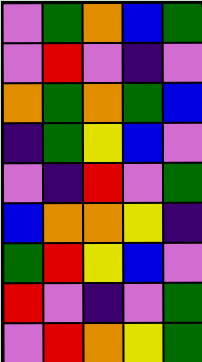[["violet", "green", "orange", "blue", "green"], ["violet", "red", "violet", "indigo", "violet"], ["orange", "green", "orange", "green", "blue"], ["indigo", "green", "yellow", "blue", "violet"], ["violet", "indigo", "red", "violet", "green"], ["blue", "orange", "orange", "yellow", "indigo"], ["green", "red", "yellow", "blue", "violet"], ["red", "violet", "indigo", "violet", "green"], ["violet", "red", "orange", "yellow", "green"]]